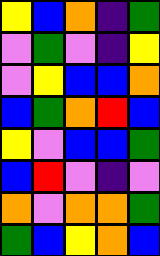[["yellow", "blue", "orange", "indigo", "green"], ["violet", "green", "violet", "indigo", "yellow"], ["violet", "yellow", "blue", "blue", "orange"], ["blue", "green", "orange", "red", "blue"], ["yellow", "violet", "blue", "blue", "green"], ["blue", "red", "violet", "indigo", "violet"], ["orange", "violet", "orange", "orange", "green"], ["green", "blue", "yellow", "orange", "blue"]]